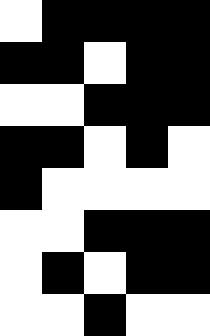[["white", "black", "black", "black", "black"], ["black", "black", "white", "black", "black"], ["white", "white", "black", "black", "black"], ["black", "black", "white", "black", "white"], ["black", "white", "white", "white", "white"], ["white", "white", "black", "black", "black"], ["white", "black", "white", "black", "black"], ["white", "white", "black", "white", "white"]]